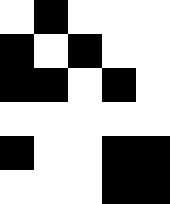[["white", "black", "white", "white", "white"], ["black", "white", "black", "white", "white"], ["black", "black", "white", "black", "white"], ["white", "white", "white", "white", "white"], ["black", "white", "white", "black", "black"], ["white", "white", "white", "black", "black"]]